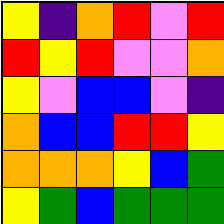[["yellow", "indigo", "orange", "red", "violet", "red"], ["red", "yellow", "red", "violet", "violet", "orange"], ["yellow", "violet", "blue", "blue", "violet", "indigo"], ["orange", "blue", "blue", "red", "red", "yellow"], ["orange", "orange", "orange", "yellow", "blue", "green"], ["yellow", "green", "blue", "green", "green", "green"]]